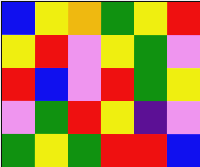[["blue", "yellow", "orange", "green", "yellow", "red"], ["yellow", "red", "violet", "yellow", "green", "violet"], ["red", "blue", "violet", "red", "green", "yellow"], ["violet", "green", "red", "yellow", "indigo", "violet"], ["green", "yellow", "green", "red", "red", "blue"]]